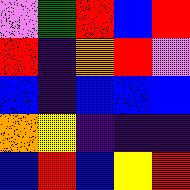[["violet", "green", "red", "blue", "red"], ["red", "indigo", "orange", "red", "violet"], ["blue", "indigo", "blue", "blue", "blue"], ["orange", "yellow", "indigo", "indigo", "indigo"], ["blue", "red", "blue", "yellow", "red"]]